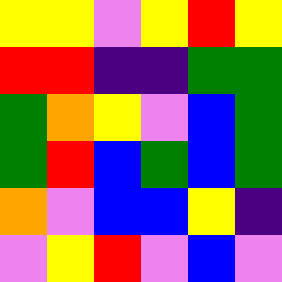[["yellow", "yellow", "violet", "yellow", "red", "yellow"], ["red", "red", "indigo", "indigo", "green", "green"], ["green", "orange", "yellow", "violet", "blue", "green"], ["green", "red", "blue", "green", "blue", "green"], ["orange", "violet", "blue", "blue", "yellow", "indigo"], ["violet", "yellow", "red", "violet", "blue", "violet"]]